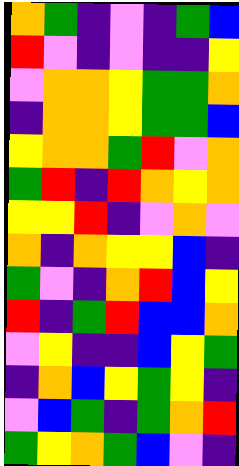[["orange", "green", "indigo", "violet", "indigo", "green", "blue"], ["red", "violet", "indigo", "violet", "indigo", "indigo", "yellow"], ["violet", "orange", "orange", "yellow", "green", "green", "orange"], ["indigo", "orange", "orange", "yellow", "green", "green", "blue"], ["yellow", "orange", "orange", "green", "red", "violet", "orange"], ["green", "red", "indigo", "red", "orange", "yellow", "orange"], ["yellow", "yellow", "red", "indigo", "violet", "orange", "violet"], ["orange", "indigo", "orange", "yellow", "yellow", "blue", "indigo"], ["green", "violet", "indigo", "orange", "red", "blue", "yellow"], ["red", "indigo", "green", "red", "blue", "blue", "orange"], ["violet", "yellow", "indigo", "indigo", "blue", "yellow", "green"], ["indigo", "orange", "blue", "yellow", "green", "yellow", "indigo"], ["violet", "blue", "green", "indigo", "green", "orange", "red"], ["green", "yellow", "orange", "green", "blue", "violet", "indigo"]]